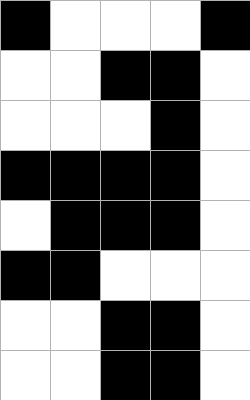[["black", "white", "white", "white", "black"], ["white", "white", "black", "black", "white"], ["white", "white", "white", "black", "white"], ["black", "black", "black", "black", "white"], ["white", "black", "black", "black", "white"], ["black", "black", "white", "white", "white"], ["white", "white", "black", "black", "white"], ["white", "white", "black", "black", "white"]]